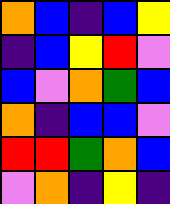[["orange", "blue", "indigo", "blue", "yellow"], ["indigo", "blue", "yellow", "red", "violet"], ["blue", "violet", "orange", "green", "blue"], ["orange", "indigo", "blue", "blue", "violet"], ["red", "red", "green", "orange", "blue"], ["violet", "orange", "indigo", "yellow", "indigo"]]